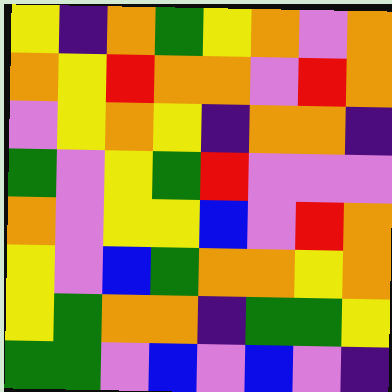[["yellow", "indigo", "orange", "green", "yellow", "orange", "violet", "orange"], ["orange", "yellow", "red", "orange", "orange", "violet", "red", "orange"], ["violet", "yellow", "orange", "yellow", "indigo", "orange", "orange", "indigo"], ["green", "violet", "yellow", "green", "red", "violet", "violet", "violet"], ["orange", "violet", "yellow", "yellow", "blue", "violet", "red", "orange"], ["yellow", "violet", "blue", "green", "orange", "orange", "yellow", "orange"], ["yellow", "green", "orange", "orange", "indigo", "green", "green", "yellow"], ["green", "green", "violet", "blue", "violet", "blue", "violet", "indigo"]]